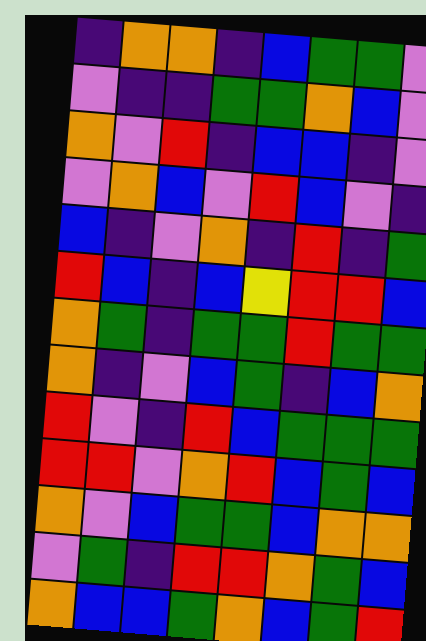[["indigo", "orange", "orange", "indigo", "blue", "green", "green", "violet"], ["violet", "indigo", "indigo", "green", "green", "orange", "blue", "violet"], ["orange", "violet", "red", "indigo", "blue", "blue", "indigo", "violet"], ["violet", "orange", "blue", "violet", "red", "blue", "violet", "indigo"], ["blue", "indigo", "violet", "orange", "indigo", "red", "indigo", "green"], ["red", "blue", "indigo", "blue", "yellow", "red", "red", "blue"], ["orange", "green", "indigo", "green", "green", "red", "green", "green"], ["orange", "indigo", "violet", "blue", "green", "indigo", "blue", "orange"], ["red", "violet", "indigo", "red", "blue", "green", "green", "green"], ["red", "red", "violet", "orange", "red", "blue", "green", "blue"], ["orange", "violet", "blue", "green", "green", "blue", "orange", "orange"], ["violet", "green", "indigo", "red", "red", "orange", "green", "blue"], ["orange", "blue", "blue", "green", "orange", "blue", "green", "red"]]